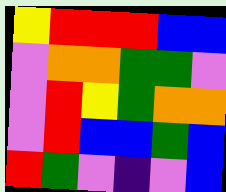[["yellow", "red", "red", "red", "blue", "blue"], ["violet", "orange", "orange", "green", "green", "violet"], ["violet", "red", "yellow", "green", "orange", "orange"], ["violet", "red", "blue", "blue", "green", "blue"], ["red", "green", "violet", "indigo", "violet", "blue"]]